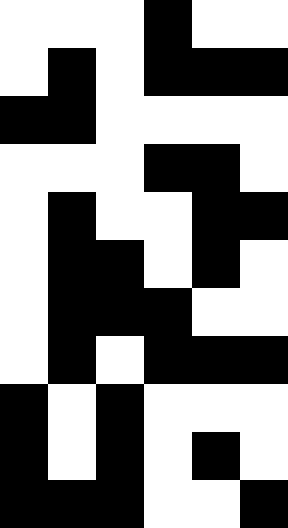[["white", "white", "white", "black", "white", "white"], ["white", "black", "white", "black", "black", "black"], ["black", "black", "white", "white", "white", "white"], ["white", "white", "white", "black", "black", "white"], ["white", "black", "white", "white", "black", "black"], ["white", "black", "black", "white", "black", "white"], ["white", "black", "black", "black", "white", "white"], ["white", "black", "white", "black", "black", "black"], ["black", "white", "black", "white", "white", "white"], ["black", "white", "black", "white", "black", "white"], ["black", "black", "black", "white", "white", "black"]]